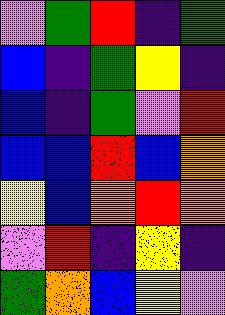[["violet", "green", "red", "indigo", "green"], ["blue", "indigo", "green", "yellow", "indigo"], ["blue", "indigo", "green", "violet", "red"], ["blue", "blue", "red", "blue", "orange"], ["yellow", "blue", "orange", "red", "orange"], ["violet", "red", "indigo", "yellow", "indigo"], ["green", "orange", "blue", "yellow", "violet"]]